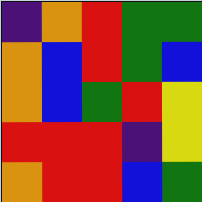[["indigo", "orange", "red", "green", "green"], ["orange", "blue", "red", "green", "blue"], ["orange", "blue", "green", "red", "yellow"], ["red", "red", "red", "indigo", "yellow"], ["orange", "red", "red", "blue", "green"]]